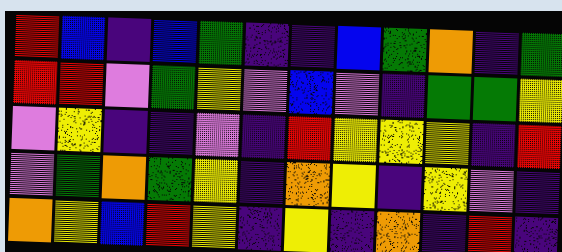[["red", "blue", "indigo", "blue", "green", "indigo", "indigo", "blue", "green", "orange", "indigo", "green"], ["red", "red", "violet", "green", "yellow", "violet", "blue", "violet", "indigo", "green", "green", "yellow"], ["violet", "yellow", "indigo", "indigo", "violet", "indigo", "red", "yellow", "yellow", "yellow", "indigo", "red"], ["violet", "green", "orange", "green", "yellow", "indigo", "orange", "yellow", "indigo", "yellow", "violet", "indigo"], ["orange", "yellow", "blue", "red", "yellow", "indigo", "yellow", "indigo", "orange", "indigo", "red", "indigo"]]